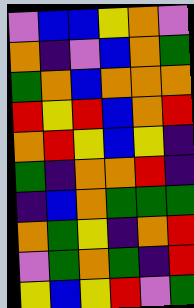[["violet", "blue", "blue", "yellow", "orange", "violet"], ["orange", "indigo", "violet", "blue", "orange", "green"], ["green", "orange", "blue", "orange", "orange", "orange"], ["red", "yellow", "red", "blue", "orange", "red"], ["orange", "red", "yellow", "blue", "yellow", "indigo"], ["green", "indigo", "orange", "orange", "red", "indigo"], ["indigo", "blue", "orange", "green", "green", "green"], ["orange", "green", "yellow", "indigo", "orange", "red"], ["violet", "green", "orange", "green", "indigo", "red"], ["yellow", "blue", "yellow", "red", "violet", "green"]]